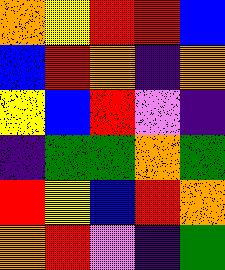[["orange", "yellow", "red", "red", "blue"], ["blue", "red", "orange", "indigo", "orange"], ["yellow", "blue", "red", "violet", "indigo"], ["indigo", "green", "green", "orange", "green"], ["red", "yellow", "blue", "red", "orange"], ["orange", "red", "violet", "indigo", "green"]]